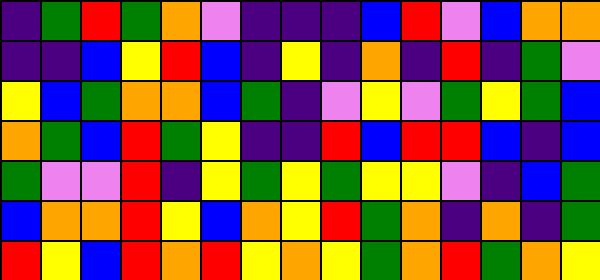[["indigo", "green", "red", "green", "orange", "violet", "indigo", "indigo", "indigo", "blue", "red", "violet", "blue", "orange", "orange"], ["indigo", "indigo", "blue", "yellow", "red", "blue", "indigo", "yellow", "indigo", "orange", "indigo", "red", "indigo", "green", "violet"], ["yellow", "blue", "green", "orange", "orange", "blue", "green", "indigo", "violet", "yellow", "violet", "green", "yellow", "green", "blue"], ["orange", "green", "blue", "red", "green", "yellow", "indigo", "indigo", "red", "blue", "red", "red", "blue", "indigo", "blue"], ["green", "violet", "violet", "red", "indigo", "yellow", "green", "yellow", "green", "yellow", "yellow", "violet", "indigo", "blue", "green"], ["blue", "orange", "orange", "red", "yellow", "blue", "orange", "yellow", "red", "green", "orange", "indigo", "orange", "indigo", "green"], ["red", "yellow", "blue", "red", "orange", "red", "yellow", "orange", "yellow", "green", "orange", "red", "green", "orange", "yellow"]]